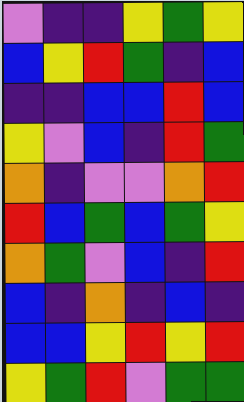[["violet", "indigo", "indigo", "yellow", "green", "yellow"], ["blue", "yellow", "red", "green", "indigo", "blue"], ["indigo", "indigo", "blue", "blue", "red", "blue"], ["yellow", "violet", "blue", "indigo", "red", "green"], ["orange", "indigo", "violet", "violet", "orange", "red"], ["red", "blue", "green", "blue", "green", "yellow"], ["orange", "green", "violet", "blue", "indigo", "red"], ["blue", "indigo", "orange", "indigo", "blue", "indigo"], ["blue", "blue", "yellow", "red", "yellow", "red"], ["yellow", "green", "red", "violet", "green", "green"]]